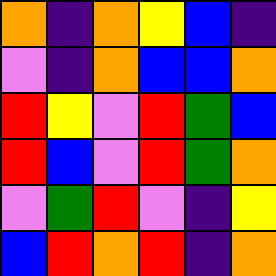[["orange", "indigo", "orange", "yellow", "blue", "indigo"], ["violet", "indigo", "orange", "blue", "blue", "orange"], ["red", "yellow", "violet", "red", "green", "blue"], ["red", "blue", "violet", "red", "green", "orange"], ["violet", "green", "red", "violet", "indigo", "yellow"], ["blue", "red", "orange", "red", "indigo", "orange"]]